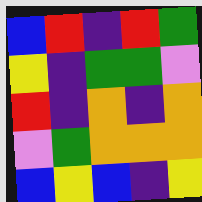[["blue", "red", "indigo", "red", "green"], ["yellow", "indigo", "green", "green", "violet"], ["red", "indigo", "orange", "indigo", "orange"], ["violet", "green", "orange", "orange", "orange"], ["blue", "yellow", "blue", "indigo", "yellow"]]